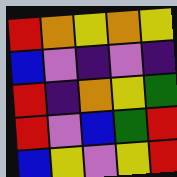[["red", "orange", "yellow", "orange", "yellow"], ["blue", "violet", "indigo", "violet", "indigo"], ["red", "indigo", "orange", "yellow", "green"], ["red", "violet", "blue", "green", "red"], ["blue", "yellow", "violet", "yellow", "red"]]